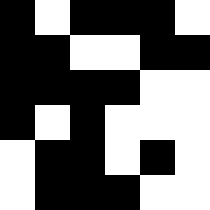[["black", "white", "black", "black", "black", "white"], ["black", "black", "white", "white", "black", "black"], ["black", "black", "black", "black", "white", "white"], ["black", "white", "black", "white", "white", "white"], ["white", "black", "black", "white", "black", "white"], ["white", "black", "black", "black", "white", "white"]]